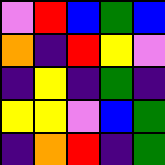[["violet", "red", "blue", "green", "blue"], ["orange", "indigo", "red", "yellow", "violet"], ["indigo", "yellow", "indigo", "green", "indigo"], ["yellow", "yellow", "violet", "blue", "green"], ["indigo", "orange", "red", "indigo", "green"]]